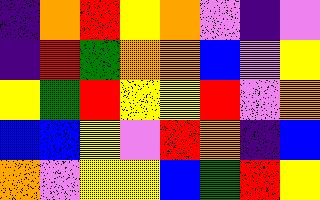[["indigo", "orange", "red", "yellow", "orange", "violet", "indigo", "violet"], ["indigo", "red", "green", "orange", "orange", "blue", "violet", "yellow"], ["yellow", "green", "red", "yellow", "yellow", "red", "violet", "orange"], ["blue", "blue", "yellow", "violet", "red", "orange", "indigo", "blue"], ["orange", "violet", "yellow", "yellow", "blue", "green", "red", "yellow"]]